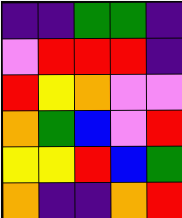[["indigo", "indigo", "green", "green", "indigo"], ["violet", "red", "red", "red", "indigo"], ["red", "yellow", "orange", "violet", "violet"], ["orange", "green", "blue", "violet", "red"], ["yellow", "yellow", "red", "blue", "green"], ["orange", "indigo", "indigo", "orange", "red"]]